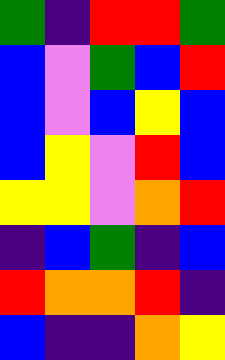[["green", "indigo", "red", "red", "green"], ["blue", "violet", "green", "blue", "red"], ["blue", "violet", "blue", "yellow", "blue"], ["blue", "yellow", "violet", "red", "blue"], ["yellow", "yellow", "violet", "orange", "red"], ["indigo", "blue", "green", "indigo", "blue"], ["red", "orange", "orange", "red", "indigo"], ["blue", "indigo", "indigo", "orange", "yellow"]]